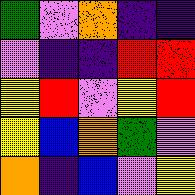[["green", "violet", "orange", "indigo", "indigo"], ["violet", "indigo", "indigo", "red", "red"], ["yellow", "red", "violet", "yellow", "red"], ["yellow", "blue", "orange", "green", "violet"], ["orange", "indigo", "blue", "violet", "yellow"]]